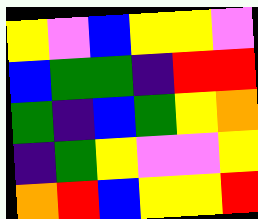[["yellow", "violet", "blue", "yellow", "yellow", "violet"], ["blue", "green", "green", "indigo", "red", "red"], ["green", "indigo", "blue", "green", "yellow", "orange"], ["indigo", "green", "yellow", "violet", "violet", "yellow"], ["orange", "red", "blue", "yellow", "yellow", "red"]]